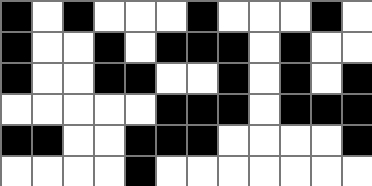[["black", "white", "black", "white", "white", "white", "black", "white", "white", "white", "black", "white"], ["black", "white", "white", "black", "white", "black", "black", "black", "white", "black", "white", "white"], ["black", "white", "white", "black", "black", "white", "white", "black", "white", "black", "white", "black"], ["white", "white", "white", "white", "white", "black", "black", "black", "white", "black", "black", "black"], ["black", "black", "white", "white", "black", "black", "black", "white", "white", "white", "white", "black"], ["white", "white", "white", "white", "black", "white", "white", "white", "white", "white", "white", "white"]]